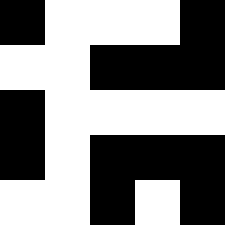[["black", "white", "white", "white", "black"], ["white", "white", "black", "black", "black"], ["black", "white", "white", "white", "white"], ["black", "white", "black", "black", "black"], ["white", "white", "black", "white", "black"]]